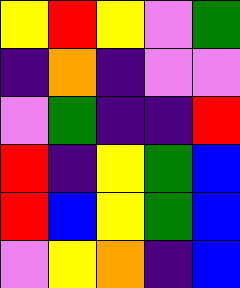[["yellow", "red", "yellow", "violet", "green"], ["indigo", "orange", "indigo", "violet", "violet"], ["violet", "green", "indigo", "indigo", "red"], ["red", "indigo", "yellow", "green", "blue"], ["red", "blue", "yellow", "green", "blue"], ["violet", "yellow", "orange", "indigo", "blue"]]